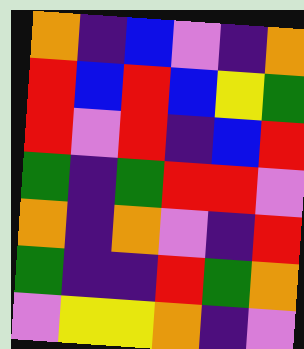[["orange", "indigo", "blue", "violet", "indigo", "orange"], ["red", "blue", "red", "blue", "yellow", "green"], ["red", "violet", "red", "indigo", "blue", "red"], ["green", "indigo", "green", "red", "red", "violet"], ["orange", "indigo", "orange", "violet", "indigo", "red"], ["green", "indigo", "indigo", "red", "green", "orange"], ["violet", "yellow", "yellow", "orange", "indigo", "violet"]]